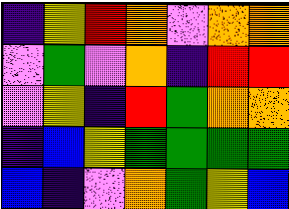[["indigo", "yellow", "red", "orange", "violet", "orange", "orange"], ["violet", "green", "violet", "orange", "indigo", "red", "red"], ["violet", "yellow", "indigo", "red", "green", "orange", "orange"], ["indigo", "blue", "yellow", "green", "green", "green", "green"], ["blue", "indigo", "violet", "orange", "green", "yellow", "blue"]]